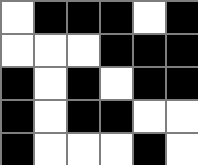[["white", "black", "black", "black", "white", "black"], ["white", "white", "white", "black", "black", "black"], ["black", "white", "black", "white", "black", "black"], ["black", "white", "black", "black", "white", "white"], ["black", "white", "white", "white", "black", "white"]]